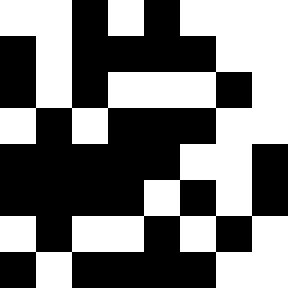[["white", "white", "black", "white", "black", "white", "white", "white"], ["black", "white", "black", "black", "black", "black", "white", "white"], ["black", "white", "black", "white", "white", "white", "black", "white"], ["white", "black", "white", "black", "black", "black", "white", "white"], ["black", "black", "black", "black", "black", "white", "white", "black"], ["black", "black", "black", "black", "white", "black", "white", "black"], ["white", "black", "white", "white", "black", "white", "black", "white"], ["black", "white", "black", "black", "black", "black", "white", "white"]]